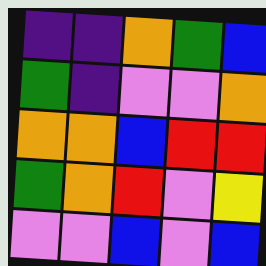[["indigo", "indigo", "orange", "green", "blue"], ["green", "indigo", "violet", "violet", "orange"], ["orange", "orange", "blue", "red", "red"], ["green", "orange", "red", "violet", "yellow"], ["violet", "violet", "blue", "violet", "blue"]]